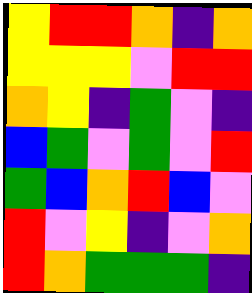[["yellow", "red", "red", "orange", "indigo", "orange"], ["yellow", "yellow", "yellow", "violet", "red", "red"], ["orange", "yellow", "indigo", "green", "violet", "indigo"], ["blue", "green", "violet", "green", "violet", "red"], ["green", "blue", "orange", "red", "blue", "violet"], ["red", "violet", "yellow", "indigo", "violet", "orange"], ["red", "orange", "green", "green", "green", "indigo"]]